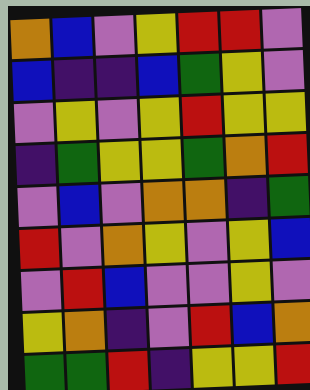[["orange", "blue", "violet", "yellow", "red", "red", "violet"], ["blue", "indigo", "indigo", "blue", "green", "yellow", "violet"], ["violet", "yellow", "violet", "yellow", "red", "yellow", "yellow"], ["indigo", "green", "yellow", "yellow", "green", "orange", "red"], ["violet", "blue", "violet", "orange", "orange", "indigo", "green"], ["red", "violet", "orange", "yellow", "violet", "yellow", "blue"], ["violet", "red", "blue", "violet", "violet", "yellow", "violet"], ["yellow", "orange", "indigo", "violet", "red", "blue", "orange"], ["green", "green", "red", "indigo", "yellow", "yellow", "red"]]